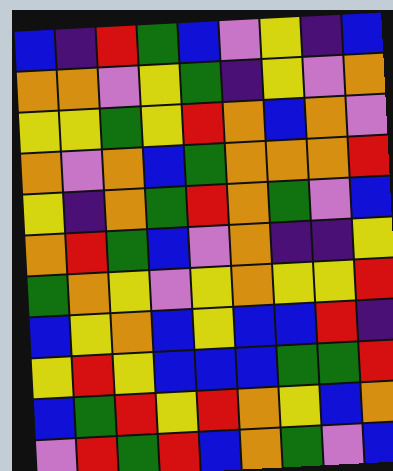[["blue", "indigo", "red", "green", "blue", "violet", "yellow", "indigo", "blue"], ["orange", "orange", "violet", "yellow", "green", "indigo", "yellow", "violet", "orange"], ["yellow", "yellow", "green", "yellow", "red", "orange", "blue", "orange", "violet"], ["orange", "violet", "orange", "blue", "green", "orange", "orange", "orange", "red"], ["yellow", "indigo", "orange", "green", "red", "orange", "green", "violet", "blue"], ["orange", "red", "green", "blue", "violet", "orange", "indigo", "indigo", "yellow"], ["green", "orange", "yellow", "violet", "yellow", "orange", "yellow", "yellow", "red"], ["blue", "yellow", "orange", "blue", "yellow", "blue", "blue", "red", "indigo"], ["yellow", "red", "yellow", "blue", "blue", "blue", "green", "green", "red"], ["blue", "green", "red", "yellow", "red", "orange", "yellow", "blue", "orange"], ["violet", "red", "green", "red", "blue", "orange", "green", "violet", "blue"]]